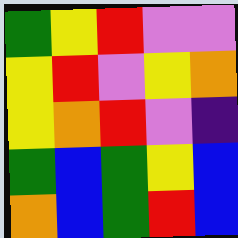[["green", "yellow", "red", "violet", "violet"], ["yellow", "red", "violet", "yellow", "orange"], ["yellow", "orange", "red", "violet", "indigo"], ["green", "blue", "green", "yellow", "blue"], ["orange", "blue", "green", "red", "blue"]]